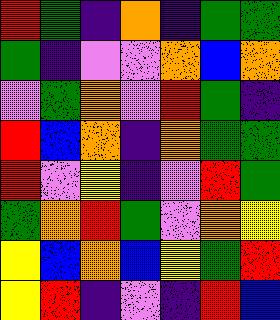[["red", "green", "indigo", "orange", "indigo", "green", "green"], ["green", "indigo", "violet", "violet", "orange", "blue", "orange"], ["violet", "green", "orange", "violet", "red", "green", "indigo"], ["red", "blue", "orange", "indigo", "orange", "green", "green"], ["red", "violet", "yellow", "indigo", "violet", "red", "green"], ["green", "orange", "red", "green", "violet", "orange", "yellow"], ["yellow", "blue", "orange", "blue", "yellow", "green", "red"], ["yellow", "red", "indigo", "violet", "indigo", "red", "blue"]]